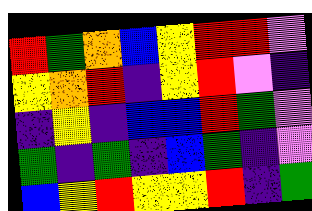[["red", "green", "orange", "blue", "yellow", "red", "red", "violet"], ["yellow", "orange", "red", "indigo", "yellow", "red", "violet", "indigo"], ["indigo", "yellow", "indigo", "blue", "blue", "red", "green", "violet"], ["green", "indigo", "green", "indigo", "blue", "green", "indigo", "violet"], ["blue", "yellow", "red", "yellow", "yellow", "red", "indigo", "green"]]